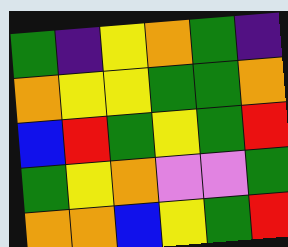[["green", "indigo", "yellow", "orange", "green", "indigo"], ["orange", "yellow", "yellow", "green", "green", "orange"], ["blue", "red", "green", "yellow", "green", "red"], ["green", "yellow", "orange", "violet", "violet", "green"], ["orange", "orange", "blue", "yellow", "green", "red"]]